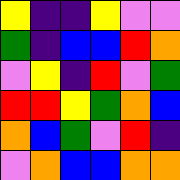[["yellow", "indigo", "indigo", "yellow", "violet", "violet"], ["green", "indigo", "blue", "blue", "red", "orange"], ["violet", "yellow", "indigo", "red", "violet", "green"], ["red", "red", "yellow", "green", "orange", "blue"], ["orange", "blue", "green", "violet", "red", "indigo"], ["violet", "orange", "blue", "blue", "orange", "orange"]]